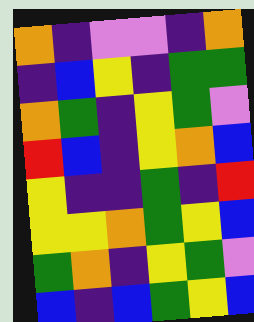[["orange", "indigo", "violet", "violet", "indigo", "orange"], ["indigo", "blue", "yellow", "indigo", "green", "green"], ["orange", "green", "indigo", "yellow", "green", "violet"], ["red", "blue", "indigo", "yellow", "orange", "blue"], ["yellow", "indigo", "indigo", "green", "indigo", "red"], ["yellow", "yellow", "orange", "green", "yellow", "blue"], ["green", "orange", "indigo", "yellow", "green", "violet"], ["blue", "indigo", "blue", "green", "yellow", "blue"]]